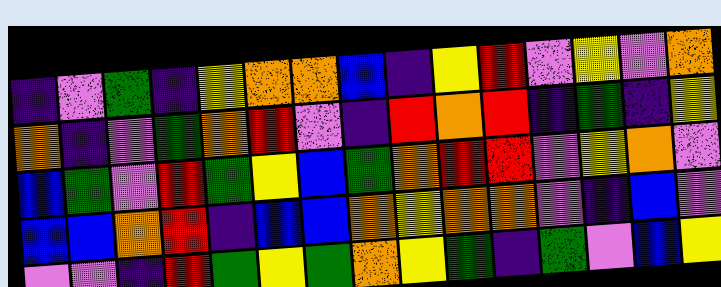[["indigo", "violet", "green", "indigo", "yellow", "orange", "orange", "blue", "indigo", "yellow", "red", "violet", "yellow", "violet", "orange"], ["orange", "indigo", "violet", "green", "orange", "red", "violet", "indigo", "red", "orange", "red", "indigo", "green", "indigo", "yellow"], ["blue", "green", "violet", "red", "green", "yellow", "blue", "green", "orange", "red", "red", "violet", "yellow", "orange", "violet"], ["blue", "blue", "orange", "red", "indigo", "blue", "blue", "orange", "yellow", "orange", "orange", "violet", "indigo", "blue", "violet"], ["violet", "violet", "indigo", "red", "green", "yellow", "green", "orange", "yellow", "green", "indigo", "green", "violet", "blue", "yellow"]]